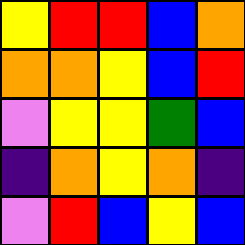[["yellow", "red", "red", "blue", "orange"], ["orange", "orange", "yellow", "blue", "red"], ["violet", "yellow", "yellow", "green", "blue"], ["indigo", "orange", "yellow", "orange", "indigo"], ["violet", "red", "blue", "yellow", "blue"]]